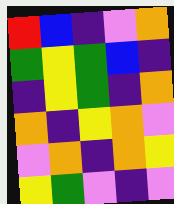[["red", "blue", "indigo", "violet", "orange"], ["green", "yellow", "green", "blue", "indigo"], ["indigo", "yellow", "green", "indigo", "orange"], ["orange", "indigo", "yellow", "orange", "violet"], ["violet", "orange", "indigo", "orange", "yellow"], ["yellow", "green", "violet", "indigo", "violet"]]